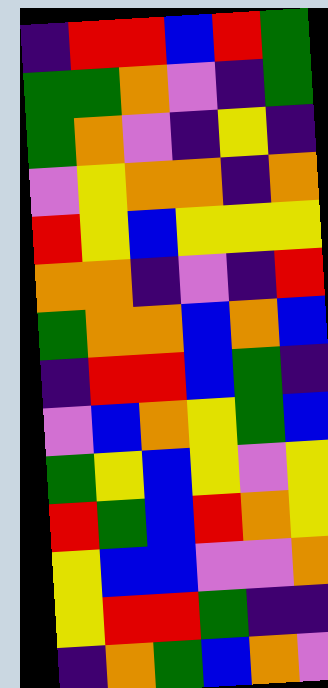[["indigo", "red", "red", "blue", "red", "green"], ["green", "green", "orange", "violet", "indigo", "green"], ["green", "orange", "violet", "indigo", "yellow", "indigo"], ["violet", "yellow", "orange", "orange", "indigo", "orange"], ["red", "yellow", "blue", "yellow", "yellow", "yellow"], ["orange", "orange", "indigo", "violet", "indigo", "red"], ["green", "orange", "orange", "blue", "orange", "blue"], ["indigo", "red", "red", "blue", "green", "indigo"], ["violet", "blue", "orange", "yellow", "green", "blue"], ["green", "yellow", "blue", "yellow", "violet", "yellow"], ["red", "green", "blue", "red", "orange", "yellow"], ["yellow", "blue", "blue", "violet", "violet", "orange"], ["yellow", "red", "red", "green", "indigo", "indigo"], ["indigo", "orange", "green", "blue", "orange", "violet"]]